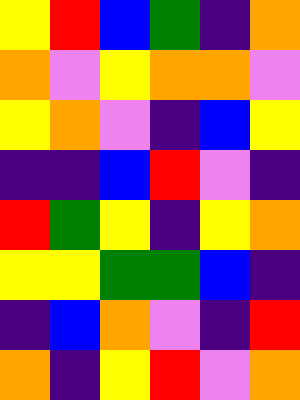[["yellow", "red", "blue", "green", "indigo", "orange"], ["orange", "violet", "yellow", "orange", "orange", "violet"], ["yellow", "orange", "violet", "indigo", "blue", "yellow"], ["indigo", "indigo", "blue", "red", "violet", "indigo"], ["red", "green", "yellow", "indigo", "yellow", "orange"], ["yellow", "yellow", "green", "green", "blue", "indigo"], ["indigo", "blue", "orange", "violet", "indigo", "red"], ["orange", "indigo", "yellow", "red", "violet", "orange"]]